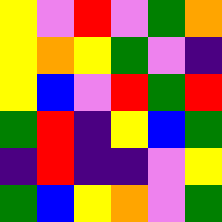[["yellow", "violet", "red", "violet", "green", "orange"], ["yellow", "orange", "yellow", "green", "violet", "indigo"], ["yellow", "blue", "violet", "red", "green", "red"], ["green", "red", "indigo", "yellow", "blue", "green"], ["indigo", "red", "indigo", "indigo", "violet", "yellow"], ["green", "blue", "yellow", "orange", "violet", "green"]]